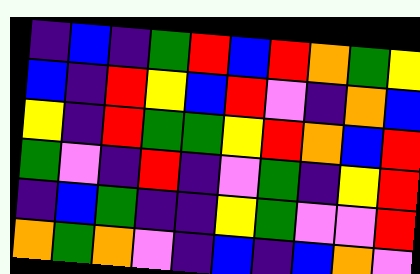[["indigo", "blue", "indigo", "green", "red", "blue", "red", "orange", "green", "yellow"], ["blue", "indigo", "red", "yellow", "blue", "red", "violet", "indigo", "orange", "blue"], ["yellow", "indigo", "red", "green", "green", "yellow", "red", "orange", "blue", "red"], ["green", "violet", "indigo", "red", "indigo", "violet", "green", "indigo", "yellow", "red"], ["indigo", "blue", "green", "indigo", "indigo", "yellow", "green", "violet", "violet", "red"], ["orange", "green", "orange", "violet", "indigo", "blue", "indigo", "blue", "orange", "violet"]]